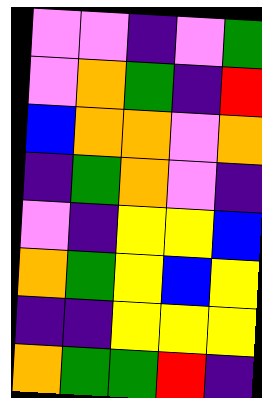[["violet", "violet", "indigo", "violet", "green"], ["violet", "orange", "green", "indigo", "red"], ["blue", "orange", "orange", "violet", "orange"], ["indigo", "green", "orange", "violet", "indigo"], ["violet", "indigo", "yellow", "yellow", "blue"], ["orange", "green", "yellow", "blue", "yellow"], ["indigo", "indigo", "yellow", "yellow", "yellow"], ["orange", "green", "green", "red", "indigo"]]